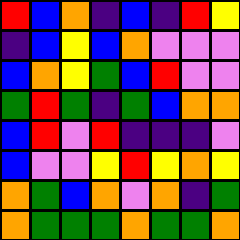[["red", "blue", "orange", "indigo", "blue", "indigo", "red", "yellow"], ["indigo", "blue", "yellow", "blue", "orange", "violet", "violet", "violet"], ["blue", "orange", "yellow", "green", "blue", "red", "violet", "violet"], ["green", "red", "green", "indigo", "green", "blue", "orange", "orange"], ["blue", "red", "violet", "red", "indigo", "indigo", "indigo", "violet"], ["blue", "violet", "violet", "yellow", "red", "yellow", "orange", "yellow"], ["orange", "green", "blue", "orange", "violet", "orange", "indigo", "green"], ["orange", "green", "green", "green", "orange", "green", "green", "orange"]]